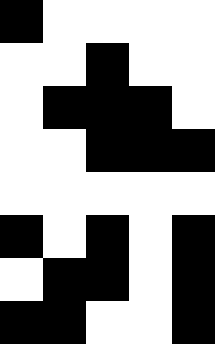[["black", "white", "white", "white", "white"], ["white", "white", "black", "white", "white"], ["white", "black", "black", "black", "white"], ["white", "white", "black", "black", "black"], ["white", "white", "white", "white", "white"], ["black", "white", "black", "white", "black"], ["white", "black", "black", "white", "black"], ["black", "black", "white", "white", "black"]]